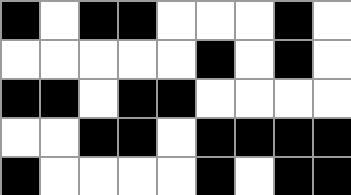[["black", "white", "black", "black", "white", "white", "white", "black", "white"], ["white", "white", "white", "white", "white", "black", "white", "black", "white"], ["black", "black", "white", "black", "black", "white", "white", "white", "white"], ["white", "white", "black", "black", "white", "black", "black", "black", "black"], ["black", "white", "white", "white", "white", "black", "white", "black", "black"]]